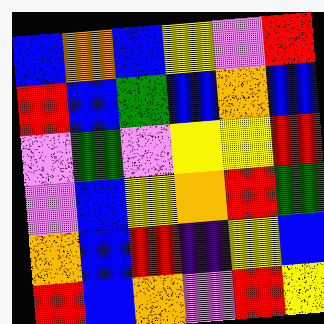[["blue", "orange", "blue", "yellow", "violet", "red"], ["red", "blue", "green", "blue", "orange", "blue"], ["violet", "green", "violet", "yellow", "yellow", "red"], ["violet", "blue", "yellow", "orange", "red", "green"], ["orange", "blue", "red", "indigo", "yellow", "blue"], ["red", "blue", "orange", "violet", "red", "yellow"]]